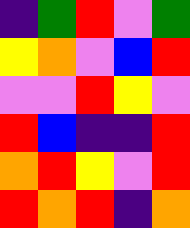[["indigo", "green", "red", "violet", "green"], ["yellow", "orange", "violet", "blue", "red"], ["violet", "violet", "red", "yellow", "violet"], ["red", "blue", "indigo", "indigo", "red"], ["orange", "red", "yellow", "violet", "red"], ["red", "orange", "red", "indigo", "orange"]]